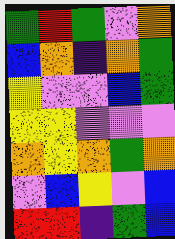[["green", "red", "green", "violet", "orange"], ["blue", "orange", "indigo", "orange", "green"], ["yellow", "violet", "violet", "blue", "green"], ["yellow", "yellow", "violet", "violet", "violet"], ["orange", "yellow", "orange", "green", "orange"], ["violet", "blue", "yellow", "violet", "blue"], ["red", "red", "indigo", "green", "blue"]]